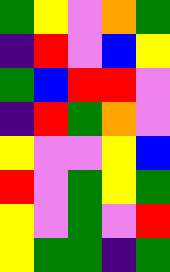[["green", "yellow", "violet", "orange", "green"], ["indigo", "red", "violet", "blue", "yellow"], ["green", "blue", "red", "red", "violet"], ["indigo", "red", "green", "orange", "violet"], ["yellow", "violet", "violet", "yellow", "blue"], ["red", "violet", "green", "yellow", "green"], ["yellow", "violet", "green", "violet", "red"], ["yellow", "green", "green", "indigo", "green"]]